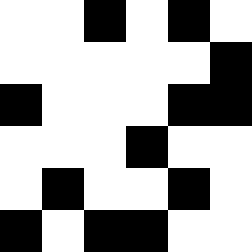[["white", "white", "black", "white", "black", "white"], ["white", "white", "white", "white", "white", "black"], ["black", "white", "white", "white", "black", "black"], ["white", "white", "white", "black", "white", "white"], ["white", "black", "white", "white", "black", "white"], ["black", "white", "black", "black", "white", "white"]]